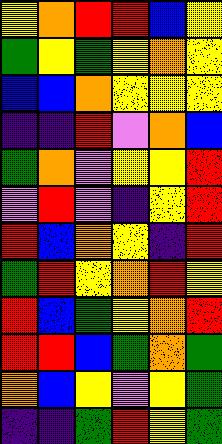[["yellow", "orange", "red", "red", "blue", "yellow"], ["green", "yellow", "green", "yellow", "orange", "yellow"], ["blue", "blue", "orange", "yellow", "yellow", "yellow"], ["indigo", "indigo", "red", "violet", "orange", "blue"], ["green", "orange", "violet", "yellow", "yellow", "red"], ["violet", "red", "violet", "indigo", "yellow", "red"], ["red", "blue", "orange", "yellow", "indigo", "red"], ["green", "red", "yellow", "orange", "red", "yellow"], ["red", "blue", "green", "yellow", "orange", "red"], ["red", "red", "blue", "green", "orange", "green"], ["orange", "blue", "yellow", "violet", "yellow", "green"], ["indigo", "indigo", "green", "red", "yellow", "green"]]